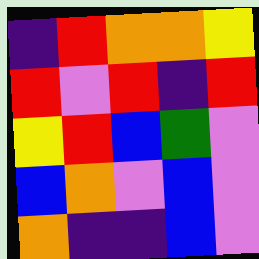[["indigo", "red", "orange", "orange", "yellow"], ["red", "violet", "red", "indigo", "red"], ["yellow", "red", "blue", "green", "violet"], ["blue", "orange", "violet", "blue", "violet"], ["orange", "indigo", "indigo", "blue", "violet"]]